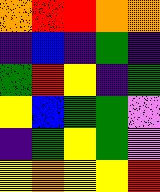[["orange", "red", "red", "orange", "orange"], ["indigo", "blue", "indigo", "green", "indigo"], ["green", "red", "yellow", "indigo", "green"], ["yellow", "blue", "green", "green", "violet"], ["indigo", "green", "yellow", "green", "violet"], ["yellow", "orange", "yellow", "yellow", "red"]]